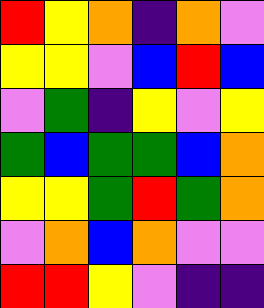[["red", "yellow", "orange", "indigo", "orange", "violet"], ["yellow", "yellow", "violet", "blue", "red", "blue"], ["violet", "green", "indigo", "yellow", "violet", "yellow"], ["green", "blue", "green", "green", "blue", "orange"], ["yellow", "yellow", "green", "red", "green", "orange"], ["violet", "orange", "blue", "orange", "violet", "violet"], ["red", "red", "yellow", "violet", "indigo", "indigo"]]